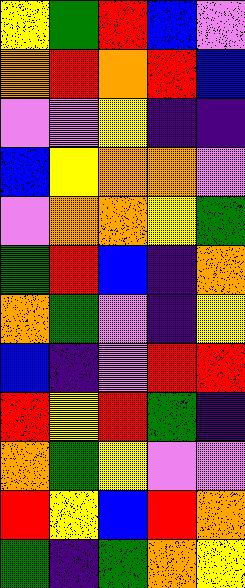[["yellow", "green", "red", "blue", "violet"], ["orange", "red", "orange", "red", "blue"], ["violet", "violet", "yellow", "indigo", "indigo"], ["blue", "yellow", "orange", "orange", "violet"], ["violet", "orange", "orange", "yellow", "green"], ["green", "red", "blue", "indigo", "orange"], ["orange", "green", "violet", "indigo", "yellow"], ["blue", "indigo", "violet", "red", "red"], ["red", "yellow", "red", "green", "indigo"], ["orange", "green", "yellow", "violet", "violet"], ["red", "yellow", "blue", "red", "orange"], ["green", "indigo", "green", "orange", "yellow"]]